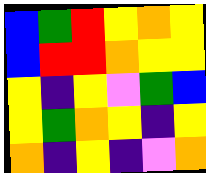[["blue", "green", "red", "yellow", "orange", "yellow"], ["blue", "red", "red", "orange", "yellow", "yellow"], ["yellow", "indigo", "yellow", "violet", "green", "blue"], ["yellow", "green", "orange", "yellow", "indigo", "yellow"], ["orange", "indigo", "yellow", "indigo", "violet", "orange"]]